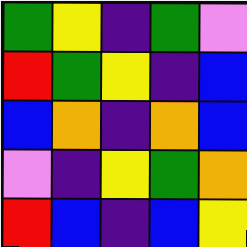[["green", "yellow", "indigo", "green", "violet"], ["red", "green", "yellow", "indigo", "blue"], ["blue", "orange", "indigo", "orange", "blue"], ["violet", "indigo", "yellow", "green", "orange"], ["red", "blue", "indigo", "blue", "yellow"]]